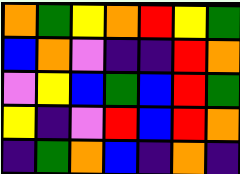[["orange", "green", "yellow", "orange", "red", "yellow", "green"], ["blue", "orange", "violet", "indigo", "indigo", "red", "orange"], ["violet", "yellow", "blue", "green", "blue", "red", "green"], ["yellow", "indigo", "violet", "red", "blue", "red", "orange"], ["indigo", "green", "orange", "blue", "indigo", "orange", "indigo"]]